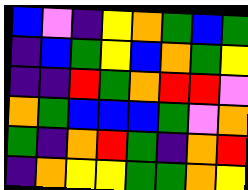[["blue", "violet", "indigo", "yellow", "orange", "green", "blue", "green"], ["indigo", "blue", "green", "yellow", "blue", "orange", "green", "yellow"], ["indigo", "indigo", "red", "green", "orange", "red", "red", "violet"], ["orange", "green", "blue", "blue", "blue", "green", "violet", "orange"], ["green", "indigo", "orange", "red", "green", "indigo", "orange", "red"], ["indigo", "orange", "yellow", "yellow", "green", "green", "orange", "yellow"]]